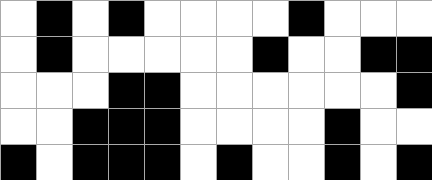[["white", "black", "white", "black", "white", "white", "white", "white", "black", "white", "white", "white"], ["white", "black", "white", "white", "white", "white", "white", "black", "white", "white", "black", "black"], ["white", "white", "white", "black", "black", "white", "white", "white", "white", "white", "white", "black"], ["white", "white", "black", "black", "black", "white", "white", "white", "white", "black", "white", "white"], ["black", "white", "black", "black", "black", "white", "black", "white", "white", "black", "white", "black"]]